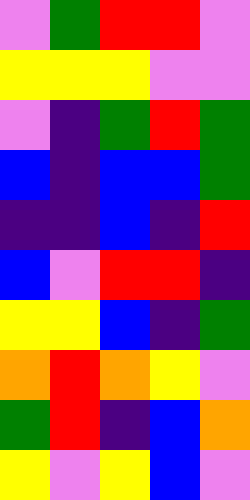[["violet", "green", "red", "red", "violet"], ["yellow", "yellow", "yellow", "violet", "violet"], ["violet", "indigo", "green", "red", "green"], ["blue", "indigo", "blue", "blue", "green"], ["indigo", "indigo", "blue", "indigo", "red"], ["blue", "violet", "red", "red", "indigo"], ["yellow", "yellow", "blue", "indigo", "green"], ["orange", "red", "orange", "yellow", "violet"], ["green", "red", "indigo", "blue", "orange"], ["yellow", "violet", "yellow", "blue", "violet"]]